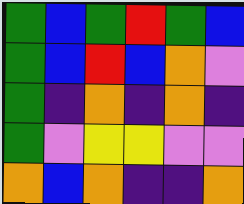[["green", "blue", "green", "red", "green", "blue"], ["green", "blue", "red", "blue", "orange", "violet"], ["green", "indigo", "orange", "indigo", "orange", "indigo"], ["green", "violet", "yellow", "yellow", "violet", "violet"], ["orange", "blue", "orange", "indigo", "indigo", "orange"]]